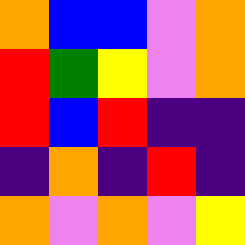[["orange", "blue", "blue", "violet", "orange"], ["red", "green", "yellow", "violet", "orange"], ["red", "blue", "red", "indigo", "indigo"], ["indigo", "orange", "indigo", "red", "indigo"], ["orange", "violet", "orange", "violet", "yellow"]]